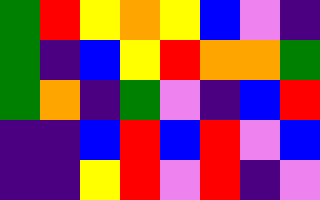[["green", "red", "yellow", "orange", "yellow", "blue", "violet", "indigo"], ["green", "indigo", "blue", "yellow", "red", "orange", "orange", "green"], ["green", "orange", "indigo", "green", "violet", "indigo", "blue", "red"], ["indigo", "indigo", "blue", "red", "blue", "red", "violet", "blue"], ["indigo", "indigo", "yellow", "red", "violet", "red", "indigo", "violet"]]